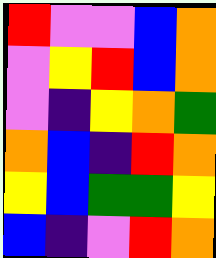[["red", "violet", "violet", "blue", "orange"], ["violet", "yellow", "red", "blue", "orange"], ["violet", "indigo", "yellow", "orange", "green"], ["orange", "blue", "indigo", "red", "orange"], ["yellow", "blue", "green", "green", "yellow"], ["blue", "indigo", "violet", "red", "orange"]]